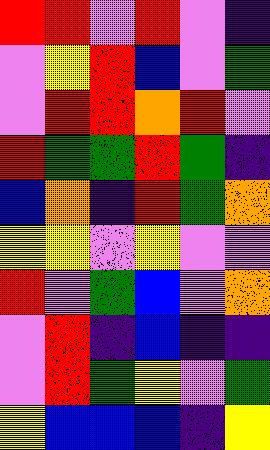[["red", "red", "violet", "red", "violet", "indigo"], ["violet", "yellow", "red", "blue", "violet", "green"], ["violet", "red", "red", "orange", "red", "violet"], ["red", "green", "green", "red", "green", "indigo"], ["blue", "orange", "indigo", "red", "green", "orange"], ["yellow", "yellow", "violet", "yellow", "violet", "violet"], ["red", "violet", "green", "blue", "violet", "orange"], ["violet", "red", "indigo", "blue", "indigo", "indigo"], ["violet", "red", "green", "yellow", "violet", "green"], ["yellow", "blue", "blue", "blue", "indigo", "yellow"]]